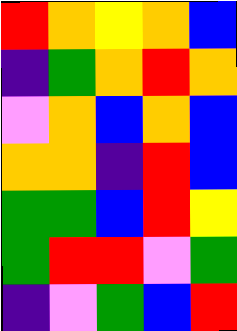[["red", "orange", "yellow", "orange", "blue"], ["indigo", "green", "orange", "red", "orange"], ["violet", "orange", "blue", "orange", "blue"], ["orange", "orange", "indigo", "red", "blue"], ["green", "green", "blue", "red", "yellow"], ["green", "red", "red", "violet", "green"], ["indigo", "violet", "green", "blue", "red"]]